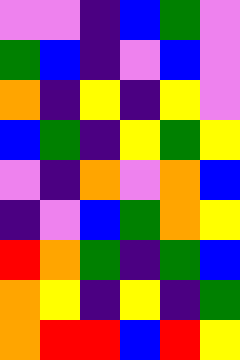[["violet", "violet", "indigo", "blue", "green", "violet"], ["green", "blue", "indigo", "violet", "blue", "violet"], ["orange", "indigo", "yellow", "indigo", "yellow", "violet"], ["blue", "green", "indigo", "yellow", "green", "yellow"], ["violet", "indigo", "orange", "violet", "orange", "blue"], ["indigo", "violet", "blue", "green", "orange", "yellow"], ["red", "orange", "green", "indigo", "green", "blue"], ["orange", "yellow", "indigo", "yellow", "indigo", "green"], ["orange", "red", "red", "blue", "red", "yellow"]]